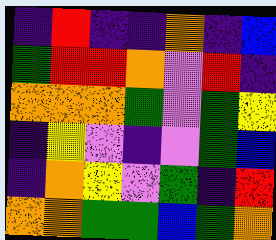[["indigo", "red", "indigo", "indigo", "orange", "indigo", "blue"], ["green", "red", "red", "orange", "violet", "red", "indigo"], ["orange", "orange", "orange", "green", "violet", "green", "yellow"], ["indigo", "yellow", "violet", "indigo", "violet", "green", "blue"], ["indigo", "orange", "yellow", "violet", "green", "indigo", "red"], ["orange", "orange", "green", "green", "blue", "green", "orange"]]